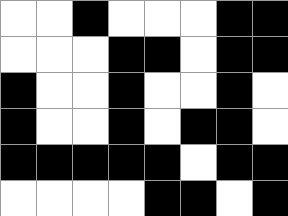[["white", "white", "black", "white", "white", "white", "black", "black"], ["white", "white", "white", "black", "black", "white", "black", "black"], ["black", "white", "white", "black", "white", "white", "black", "white"], ["black", "white", "white", "black", "white", "black", "black", "white"], ["black", "black", "black", "black", "black", "white", "black", "black"], ["white", "white", "white", "white", "black", "black", "white", "black"]]